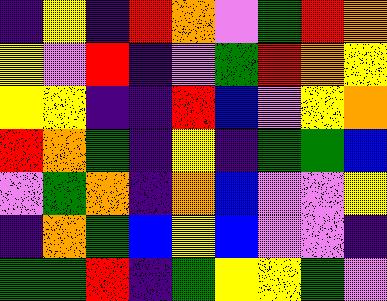[["indigo", "yellow", "indigo", "red", "orange", "violet", "green", "red", "orange"], ["yellow", "violet", "red", "indigo", "violet", "green", "red", "orange", "yellow"], ["yellow", "yellow", "indigo", "indigo", "red", "blue", "violet", "yellow", "orange"], ["red", "orange", "green", "indigo", "yellow", "indigo", "green", "green", "blue"], ["violet", "green", "orange", "indigo", "orange", "blue", "violet", "violet", "yellow"], ["indigo", "orange", "green", "blue", "yellow", "blue", "violet", "violet", "indigo"], ["green", "green", "red", "indigo", "green", "yellow", "yellow", "green", "violet"]]